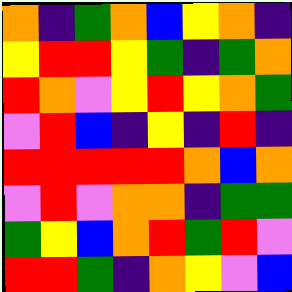[["orange", "indigo", "green", "orange", "blue", "yellow", "orange", "indigo"], ["yellow", "red", "red", "yellow", "green", "indigo", "green", "orange"], ["red", "orange", "violet", "yellow", "red", "yellow", "orange", "green"], ["violet", "red", "blue", "indigo", "yellow", "indigo", "red", "indigo"], ["red", "red", "red", "red", "red", "orange", "blue", "orange"], ["violet", "red", "violet", "orange", "orange", "indigo", "green", "green"], ["green", "yellow", "blue", "orange", "red", "green", "red", "violet"], ["red", "red", "green", "indigo", "orange", "yellow", "violet", "blue"]]